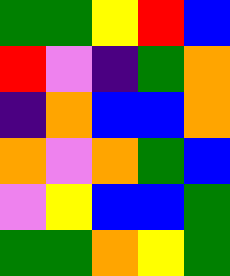[["green", "green", "yellow", "red", "blue"], ["red", "violet", "indigo", "green", "orange"], ["indigo", "orange", "blue", "blue", "orange"], ["orange", "violet", "orange", "green", "blue"], ["violet", "yellow", "blue", "blue", "green"], ["green", "green", "orange", "yellow", "green"]]